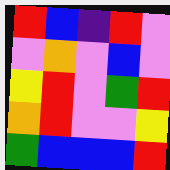[["red", "blue", "indigo", "red", "violet"], ["violet", "orange", "violet", "blue", "violet"], ["yellow", "red", "violet", "green", "red"], ["orange", "red", "violet", "violet", "yellow"], ["green", "blue", "blue", "blue", "red"]]